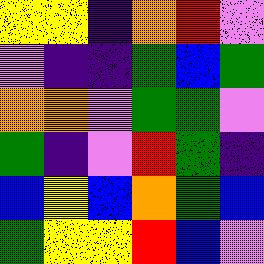[["yellow", "yellow", "indigo", "orange", "red", "violet"], ["violet", "indigo", "indigo", "green", "blue", "green"], ["orange", "orange", "violet", "green", "green", "violet"], ["green", "indigo", "violet", "red", "green", "indigo"], ["blue", "yellow", "blue", "orange", "green", "blue"], ["green", "yellow", "yellow", "red", "blue", "violet"]]